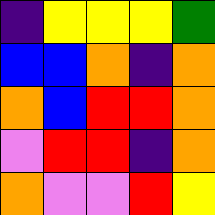[["indigo", "yellow", "yellow", "yellow", "green"], ["blue", "blue", "orange", "indigo", "orange"], ["orange", "blue", "red", "red", "orange"], ["violet", "red", "red", "indigo", "orange"], ["orange", "violet", "violet", "red", "yellow"]]